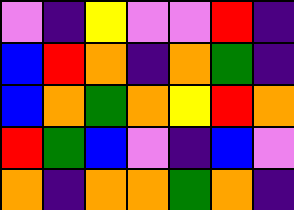[["violet", "indigo", "yellow", "violet", "violet", "red", "indigo"], ["blue", "red", "orange", "indigo", "orange", "green", "indigo"], ["blue", "orange", "green", "orange", "yellow", "red", "orange"], ["red", "green", "blue", "violet", "indigo", "blue", "violet"], ["orange", "indigo", "orange", "orange", "green", "orange", "indigo"]]